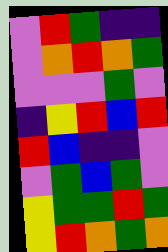[["violet", "red", "green", "indigo", "indigo"], ["violet", "orange", "red", "orange", "green"], ["violet", "violet", "violet", "green", "violet"], ["indigo", "yellow", "red", "blue", "red"], ["red", "blue", "indigo", "indigo", "violet"], ["violet", "green", "blue", "green", "violet"], ["yellow", "green", "green", "red", "green"], ["yellow", "red", "orange", "green", "orange"]]